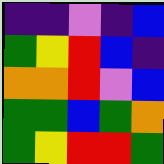[["indigo", "indigo", "violet", "indigo", "blue"], ["green", "yellow", "red", "blue", "indigo"], ["orange", "orange", "red", "violet", "blue"], ["green", "green", "blue", "green", "orange"], ["green", "yellow", "red", "red", "green"]]